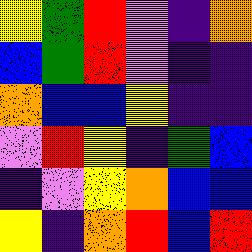[["yellow", "green", "red", "violet", "indigo", "orange"], ["blue", "green", "red", "violet", "indigo", "indigo"], ["orange", "blue", "blue", "yellow", "indigo", "indigo"], ["violet", "red", "yellow", "indigo", "green", "blue"], ["indigo", "violet", "yellow", "orange", "blue", "blue"], ["yellow", "indigo", "orange", "red", "blue", "red"]]